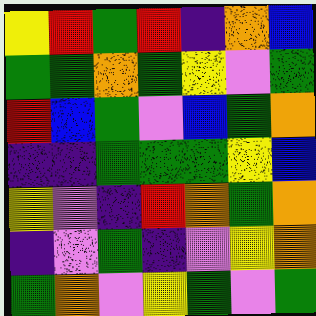[["yellow", "red", "green", "red", "indigo", "orange", "blue"], ["green", "green", "orange", "green", "yellow", "violet", "green"], ["red", "blue", "green", "violet", "blue", "green", "orange"], ["indigo", "indigo", "green", "green", "green", "yellow", "blue"], ["yellow", "violet", "indigo", "red", "orange", "green", "orange"], ["indigo", "violet", "green", "indigo", "violet", "yellow", "orange"], ["green", "orange", "violet", "yellow", "green", "violet", "green"]]